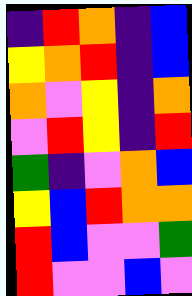[["indigo", "red", "orange", "indigo", "blue"], ["yellow", "orange", "red", "indigo", "blue"], ["orange", "violet", "yellow", "indigo", "orange"], ["violet", "red", "yellow", "indigo", "red"], ["green", "indigo", "violet", "orange", "blue"], ["yellow", "blue", "red", "orange", "orange"], ["red", "blue", "violet", "violet", "green"], ["red", "violet", "violet", "blue", "violet"]]